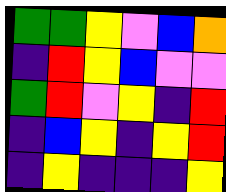[["green", "green", "yellow", "violet", "blue", "orange"], ["indigo", "red", "yellow", "blue", "violet", "violet"], ["green", "red", "violet", "yellow", "indigo", "red"], ["indigo", "blue", "yellow", "indigo", "yellow", "red"], ["indigo", "yellow", "indigo", "indigo", "indigo", "yellow"]]